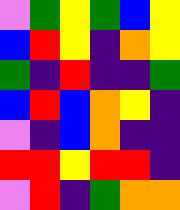[["violet", "green", "yellow", "green", "blue", "yellow"], ["blue", "red", "yellow", "indigo", "orange", "yellow"], ["green", "indigo", "red", "indigo", "indigo", "green"], ["blue", "red", "blue", "orange", "yellow", "indigo"], ["violet", "indigo", "blue", "orange", "indigo", "indigo"], ["red", "red", "yellow", "red", "red", "indigo"], ["violet", "red", "indigo", "green", "orange", "orange"]]